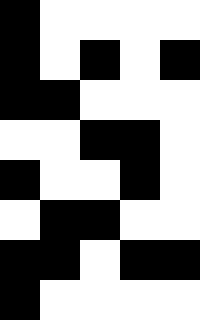[["black", "white", "white", "white", "white"], ["black", "white", "black", "white", "black"], ["black", "black", "white", "white", "white"], ["white", "white", "black", "black", "white"], ["black", "white", "white", "black", "white"], ["white", "black", "black", "white", "white"], ["black", "black", "white", "black", "black"], ["black", "white", "white", "white", "white"]]